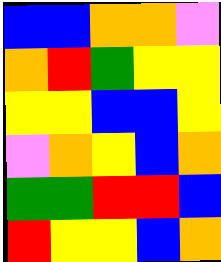[["blue", "blue", "orange", "orange", "violet"], ["orange", "red", "green", "yellow", "yellow"], ["yellow", "yellow", "blue", "blue", "yellow"], ["violet", "orange", "yellow", "blue", "orange"], ["green", "green", "red", "red", "blue"], ["red", "yellow", "yellow", "blue", "orange"]]